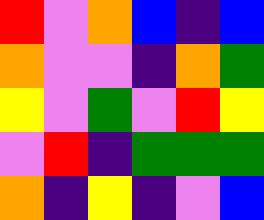[["red", "violet", "orange", "blue", "indigo", "blue"], ["orange", "violet", "violet", "indigo", "orange", "green"], ["yellow", "violet", "green", "violet", "red", "yellow"], ["violet", "red", "indigo", "green", "green", "green"], ["orange", "indigo", "yellow", "indigo", "violet", "blue"]]